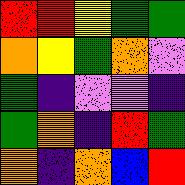[["red", "red", "yellow", "green", "green"], ["orange", "yellow", "green", "orange", "violet"], ["green", "indigo", "violet", "violet", "indigo"], ["green", "orange", "indigo", "red", "green"], ["orange", "indigo", "orange", "blue", "red"]]